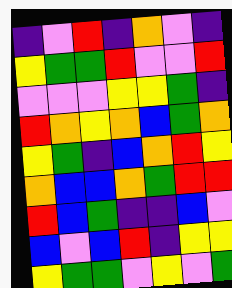[["indigo", "violet", "red", "indigo", "orange", "violet", "indigo"], ["yellow", "green", "green", "red", "violet", "violet", "red"], ["violet", "violet", "violet", "yellow", "yellow", "green", "indigo"], ["red", "orange", "yellow", "orange", "blue", "green", "orange"], ["yellow", "green", "indigo", "blue", "orange", "red", "yellow"], ["orange", "blue", "blue", "orange", "green", "red", "red"], ["red", "blue", "green", "indigo", "indigo", "blue", "violet"], ["blue", "violet", "blue", "red", "indigo", "yellow", "yellow"], ["yellow", "green", "green", "violet", "yellow", "violet", "green"]]